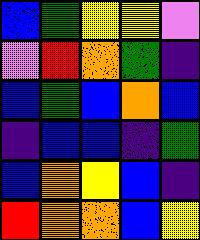[["blue", "green", "yellow", "yellow", "violet"], ["violet", "red", "orange", "green", "indigo"], ["blue", "green", "blue", "orange", "blue"], ["indigo", "blue", "blue", "indigo", "green"], ["blue", "orange", "yellow", "blue", "indigo"], ["red", "orange", "orange", "blue", "yellow"]]